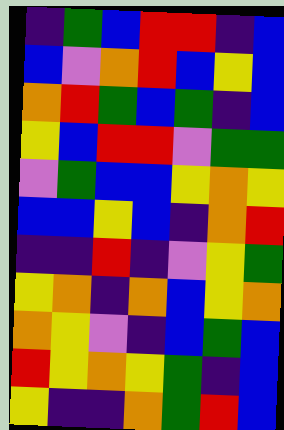[["indigo", "green", "blue", "red", "red", "indigo", "blue"], ["blue", "violet", "orange", "red", "blue", "yellow", "blue"], ["orange", "red", "green", "blue", "green", "indigo", "blue"], ["yellow", "blue", "red", "red", "violet", "green", "green"], ["violet", "green", "blue", "blue", "yellow", "orange", "yellow"], ["blue", "blue", "yellow", "blue", "indigo", "orange", "red"], ["indigo", "indigo", "red", "indigo", "violet", "yellow", "green"], ["yellow", "orange", "indigo", "orange", "blue", "yellow", "orange"], ["orange", "yellow", "violet", "indigo", "blue", "green", "blue"], ["red", "yellow", "orange", "yellow", "green", "indigo", "blue"], ["yellow", "indigo", "indigo", "orange", "green", "red", "blue"]]